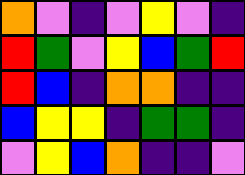[["orange", "violet", "indigo", "violet", "yellow", "violet", "indigo"], ["red", "green", "violet", "yellow", "blue", "green", "red"], ["red", "blue", "indigo", "orange", "orange", "indigo", "indigo"], ["blue", "yellow", "yellow", "indigo", "green", "green", "indigo"], ["violet", "yellow", "blue", "orange", "indigo", "indigo", "violet"]]